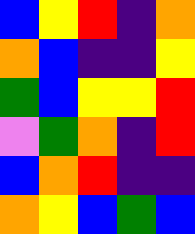[["blue", "yellow", "red", "indigo", "orange"], ["orange", "blue", "indigo", "indigo", "yellow"], ["green", "blue", "yellow", "yellow", "red"], ["violet", "green", "orange", "indigo", "red"], ["blue", "orange", "red", "indigo", "indigo"], ["orange", "yellow", "blue", "green", "blue"]]